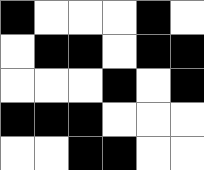[["black", "white", "white", "white", "black", "white"], ["white", "black", "black", "white", "black", "black"], ["white", "white", "white", "black", "white", "black"], ["black", "black", "black", "white", "white", "white"], ["white", "white", "black", "black", "white", "white"]]